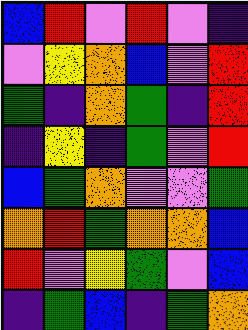[["blue", "red", "violet", "red", "violet", "indigo"], ["violet", "yellow", "orange", "blue", "violet", "red"], ["green", "indigo", "orange", "green", "indigo", "red"], ["indigo", "yellow", "indigo", "green", "violet", "red"], ["blue", "green", "orange", "violet", "violet", "green"], ["orange", "red", "green", "orange", "orange", "blue"], ["red", "violet", "yellow", "green", "violet", "blue"], ["indigo", "green", "blue", "indigo", "green", "orange"]]